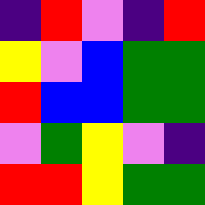[["indigo", "red", "violet", "indigo", "red"], ["yellow", "violet", "blue", "green", "green"], ["red", "blue", "blue", "green", "green"], ["violet", "green", "yellow", "violet", "indigo"], ["red", "red", "yellow", "green", "green"]]